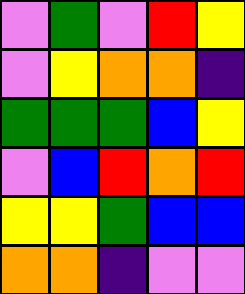[["violet", "green", "violet", "red", "yellow"], ["violet", "yellow", "orange", "orange", "indigo"], ["green", "green", "green", "blue", "yellow"], ["violet", "blue", "red", "orange", "red"], ["yellow", "yellow", "green", "blue", "blue"], ["orange", "orange", "indigo", "violet", "violet"]]